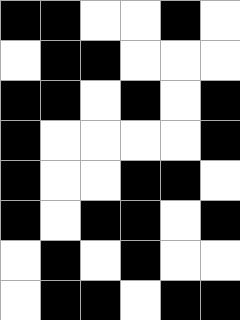[["black", "black", "white", "white", "black", "white"], ["white", "black", "black", "white", "white", "white"], ["black", "black", "white", "black", "white", "black"], ["black", "white", "white", "white", "white", "black"], ["black", "white", "white", "black", "black", "white"], ["black", "white", "black", "black", "white", "black"], ["white", "black", "white", "black", "white", "white"], ["white", "black", "black", "white", "black", "black"]]